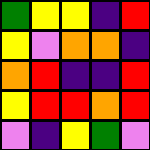[["green", "yellow", "yellow", "indigo", "red"], ["yellow", "violet", "orange", "orange", "indigo"], ["orange", "red", "indigo", "indigo", "red"], ["yellow", "red", "red", "orange", "red"], ["violet", "indigo", "yellow", "green", "violet"]]